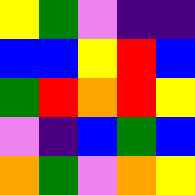[["yellow", "green", "violet", "indigo", "indigo"], ["blue", "blue", "yellow", "red", "blue"], ["green", "red", "orange", "red", "yellow"], ["violet", "indigo", "blue", "green", "blue"], ["orange", "green", "violet", "orange", "yellow"]]